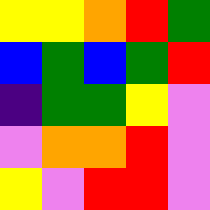[["yellow", "yellow", "orange", "red", "green"], ["blue", "green", "blue", "green", "red"], ["indigo", "green", "green", "yellow", "violet"], ["violet", "orange", "orange", "red", "violet"], ["yellow", "violet", "red", "red", "violet"]]